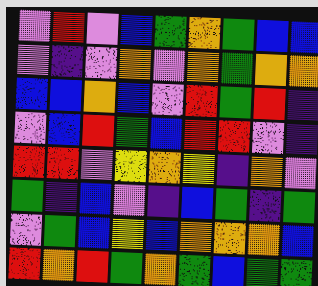[["violet", "red", "violet", "blue", "green", "orange", "green", "blue", "blue"], ["violet", "indigo", "violet", "orange", "violet", "orange", "green", "orange", "orange"], ["blue", "blue", "orange", "blue", "violet", "red", "green", "red", "indigo"], ["violet", "blue", "red", "green", "blue", "red", "red", "violet", "indigo"], ["red", "red", "violet", "yellow", "orange", "yellow", "indigo", "orange", "violet"], ["green", "indigo", "blue", "violet", "indigo", "blue", "green", "indigo", "green"], ["violet", "green", "blue", "yellow", "blue", "orange", "orange", "orange", "blue"], ["red", "orange", "red", "green", "orange", "green", "blue", "green", "green"]]